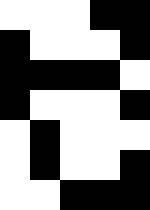[["white", "white", "white", "black", "black"], ["black", "white", "white", "white", "black"], ["black", "black", "black", "black", "white"], ["black", "white", "white", "white", "black"], ["white", "black", "white", "white", "white"], ["white", "black", "white", "white", "black"], ["white", "white", "black", "black", "black"]]